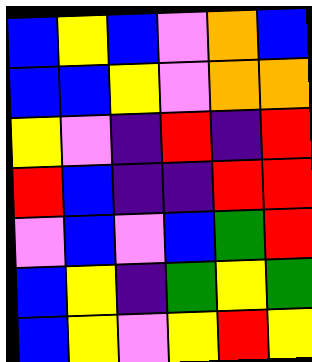[["blue", "yellow", "blue", "violet", "orange", "blue"], ["blue", "blue", "yellow", "violet", "orange", "orange"], ["yellow", "violet", "indigo", "red", "indigo", "red"], ["red", "blue", "indigo", "indigo", "red", "red"], ["violet", "blue", "violet", "blue", "green", "red"], ["blue", "yellow", "indigo", "green", "yellow", "green"], ["blue", "yellow", "violet", "yellow", "red", "yellow"]]